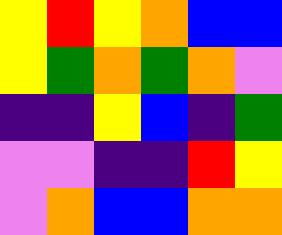[["yellow", "red", "yellow", "orange", "blue", "blue"], ["yellow", "green", "orange", "green", "orange", "violet"], ["indigo", "indigo", "yellow", "blue", "indigo", "green"], ["violet", "violet", "indigo", "indigo", "red", "yellow"], ["violet", "orange", "blue", "blue", "orange", "orange"]]